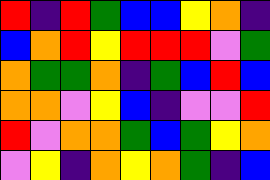[["red", "indigo", "red", "green", "blue", "blue", "yellow", "orange", "indigo"], ["blue", "orange", "red", "yellow", "red", "red", "red", "violet", "green"], ["orange", "green", "green", "orange", "indigo", "green", "blue", "red", "blue"], ["orange", "orange", "violet", "yellow", "blue", "indigo", "violet", "violet", "red"], ["red", "violet", "orange", "orange", "green", "blue", "green", "yellow", "orange"], ["violet", "yellow", "indigo", "orange", "yellow", "orange", "green", "indigo", "blue"]]